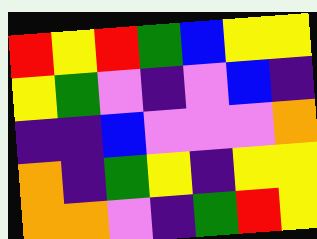[["red", "yellow", "red", "green", "blue", "yellow", "yellow"], ["yellow", "green", "violet", "indigo", "violet", "blue", "indigo"], ["indigo", "indigo", "blue", "violet", "violet", "violet", "orange"], ["orange", "indigo", "green", "yellow", "indigo", "yellow", "yellow"], ["orange", "orange", "violet", "indigo", "green", "red", "yellow"]]